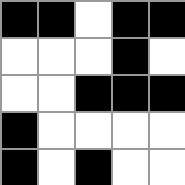[["black", "black", "white", "black", "black"], ["white", "white", "white", "black", "white"], ["white", "white", "black", "black", "black"], ["black", "white", "white", "white", "white"], ["black", "white", "black", "white", "white"]]